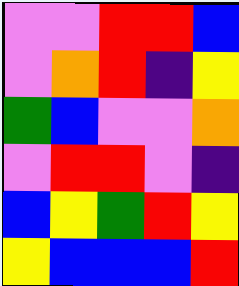[["violet", "violet", "red", "red", "blue"], ["violet", "orange", "red", "indigo", "yellow"], ["green", "blue", "violet", "violet", "orange"], ["violet", "red", "red", "violet", "indigo"], ["blue", "yellow", "green", "red", "yellow"], ["yellow", "blue", "blue", "blue", "red"]]